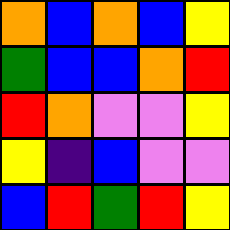[["orange", "blue", "orange", "blue", "yellow"], ["green", "blue", "blue", "orange", "red"], ["red", "orange", "violet", "violet", "yellow"], ["yellow", "indigo", "blue", "violet", "violet"], ["blue", "red", "green", "red", "yellow"]]